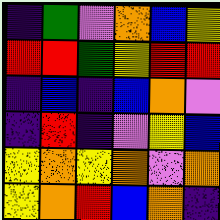[["indigo", "green", "violet", "orange", "blue", "yellow"], ["red", "red", "green", "yellow", "red", "red"], ["indigo", "blue", "indigo", "blue", "orange", "violet"], ["indigo", "red", "indigo", "violet", "yellow", "blue"], ["yellow", "orange", "yellow", "orange", "violet", "orange"], ["yellow", "orange", "red", "blue", "orange", "indigo"]]